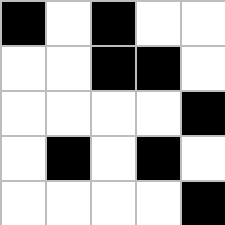[["black", "white", "black", "white", "white"], ["white", "white", "black", "black", "white"], ["white", "white", "white", "white", "black"], ["white", "black", "white", "black", "white"], ["white", "white", "white", "white", "black"]]